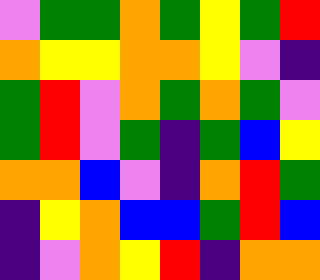[["violet", "green", "green", "orange", "green", "yellow", "green", "red"], ["orange", "yellow", "yellow", "orange", "orange", "yellow", "violet", "indigo"], ["green", "red", "violet", "orange", "green", "orange", "green", "violet"], ["green", "red", "violet", "green", "indigo", "green", "blue", "yellow"], ["orange", "orange", "blue", "violet", "indigo", "orange", "red", "green"], ["indigo", "yellow", "orange", "blue", "blue", "green", "red", "blue"], ["indigo", "violet", "orange", "yellow", "red", "indigo", "orange", "orange"]]